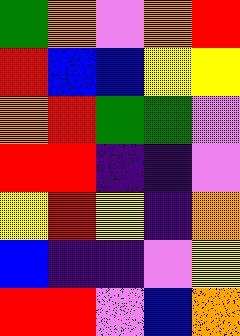[["green", "orange", "violet", "orange", "red"], ["red", "blue", "blue", "yellow", "yellow"], ["orange", "red", "green", "green", "violet"], ["red", "red", "indigo", "indigo", "violet"], ["yellow", "red", "yellow", "indigo", "orange"], ["blue", "indigo", "indigo", "violet", "yellow"], ["red", "red", "violet", "blue", "orange"]]